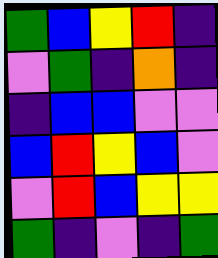[["green", "blue", "yellow", "red", "indigo"], ["violet", "green", "indigo", "orange", "indigo"], ["indigo", "blue", "blue", "violet", "violet"], ["blue", "red", "yellow", "blue", "violet"], ["violet", "red", "blue", "yellow", "yellow"], ["green", "indigo", "violet", "indigo", "green"]]